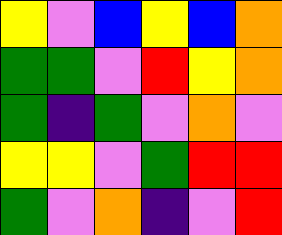[["yellow", "violet", "blue", "yellow", "blue", "orange"], ["green", "green", "violet", "red", "yellow", "orange"], ["green", "indigo", "green", "violet", "orange", "violet"], ["yellow", "yellow", "violet", "green", "red", "red"], ["green", "violet", "orange", "indigo", "violet", "red"]]